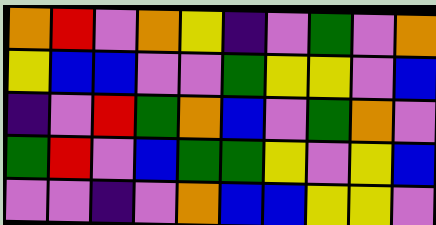[["orange", "red", "violet", "orange", "yellow", "indigo", "violet", "green", "violet", "orange"], ["yellow", "blue", "blue", "violet", "violet", "green", "yellow", "yellow", "violet", "blue"], ["indigo", "violet", "red", "green", "orange", "blue", "violet", "green", "orange", "violet"], ["green", "red", "violet", "blue", "green", "green", "yellow", "violet", "yellow", "blue"], ["violet", "violet", "indigo", "violet", "orange", "blue", "blue", "yellow", "yellow", "violet"]]